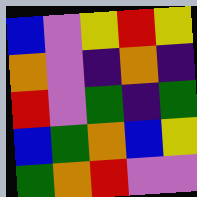[["blue", "violet", "yellow", "red", "yellow"], ["orange", "violet", "indigo", "orange", "indigo"], ["red", "violet", "green", "indigo", "green"], ["blue", "green", "orange", "blue", "yellow"], ["green", "orange", "red", "violet", "violet"]]